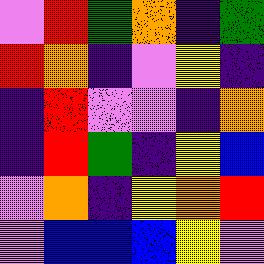[["violet", "red", "green", "orange", "indigo", "green"], ["red", "orange", "indigo", "violet", "yellow", "indigo"], ["indigo", "red", "violet", "violet", "indigo", "orange"], ["indigo", "red", "green", "indigo", "yellow", "blue"], ["violet", "orange", "indigo", "yellow", "orange", "red"], ["violet", "blue", "blue", "blue", "yellow", "violet"]]